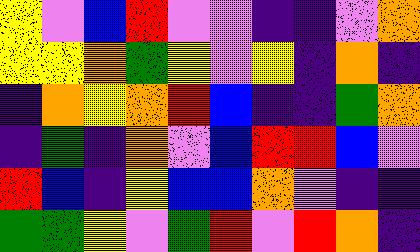[["yellow", "violet", "blue", "red", "violet", "violet", "indigo", "indigo", "violet", "orange"], ["yellow", "yellow", "orange", "green", "yellow", "violet", "yellow", "indigo", "orange", "indigo"], ["indigo", "orange", "yellow", "orange", "red", "blue", "indigo", "indigo", "green", "orange"], ["indigo", "green", "indigo", "orange", "violet", "blue", "red", "red", "blue", "violet"], ["red", "blue", "indigo", "yellow", "blue", "blue", "orange", "violet", "indigo", "indigo"], ["green", "green", "yellow", "violet", "green", "red", "violet", "red", "orange", "indigo"]]